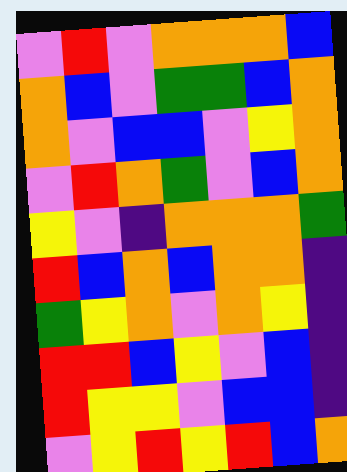[["violet", "red", "violet", "orange", "orange", "orange", "blue"], ["orange", "blue", "violet", "green", "green", "blue", "orange"], ["orange", "violet", "blue", "blue", "violet", "yellow", "orange"], ["violet", "red", "orange", "green", "violet", "blue", "orange"], ["yellow", "violet", "indigo", "orange", "orange", "orange", "green"], ["red", "blue", "orange", "blue", "orange", "orange", "indigo"], ["green", "yellow", "orange", "violet", "orange", "yellow", "indigo"], ["red", "red", "blue", "yellow", "violet", "blue", "indigo"], ["red", "yellow", "yellow", "violet", "blue", "blue", "indigo"], ["violet", "yellow", "red", "yellow", "red", "blue", "orange"]]